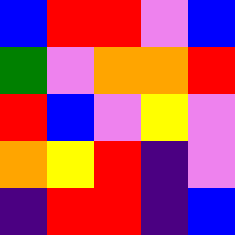[["blue", "red", "red", "violet", "blue"], ["green", "violet", "orange", "orange", "red"], ["red", "blue", "violet", "yellow", "violet"], ["orange", "yellow", "red", "indigo", "violet"], ["indigo", "red", "red", "indigo", "blue"]]